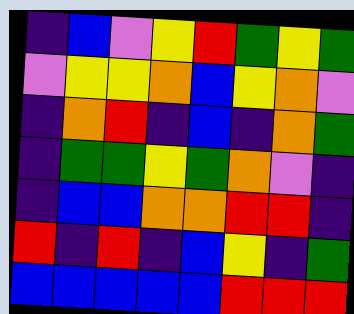[["indigo", "blue", "violet", "yellow", "red", "green", "yellow", "green"], ["violet", "yellow", "yellow", "orange", "blue", "yellow", "orange", "violet"], ["indigo", "orange", "red", "indigo", "blue", "indigo", "orange", "green"], ["indigo", "green", "green", "yellow", "green", "orange", "violet", "indigo"], ["indigo", "blue", "blue", "orange", "orange", "red", "red", "indigo"], ["red", "indigo", "red", "indigo", "blue", "yellow", "indigo", "green"], ["blue", "blue", "blue", "blue", "blue", "red", "red", "red"]]